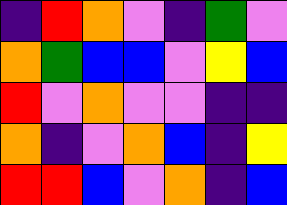[["indigo", "red", "orange", "violet", "indigo", "green", "violet"], ["orange", "green", "blue", "blue", "violet", "yellow", "blue"], ["red", "violet", "orange", "violet", "violet", "indigo", "indigo"], ["orange", "indigo", "violet", "orange", "blue", "indigo", "yellow"], ["red", "red", "blue", "violet", "orange", "indigo", "blue"]]